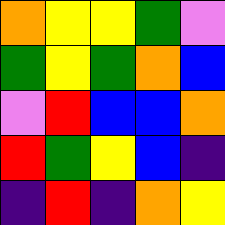[["orange", "yellow", "yellow", "green", "violet"], ["green", "yellow", "green", "orange", "blue"], ["violet", "red", "blue", "blue", "orange"], ["red", "green", "yellow", "blue", "indigo"], ["indigo", "red", "indigo", "orange", "yellow"]]